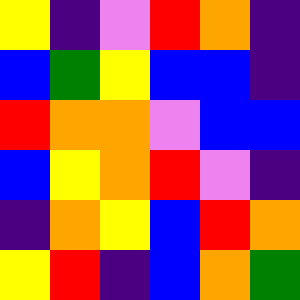[["yellow", "indigo", "violet", "red", "orange", "indigo"], ["blue", "green", "yellow", "blue", "blue", "indigo"], ["red", "orange", "orange", "violet", "blue", "blue"], ["blue", "yellow", "orange", "red", "violet", "indigo"], ["indigo", "orange", "yellow", "blue", "red", "orange"], ["yellow", "red", "indigo", "blue", "orange", "green"]]